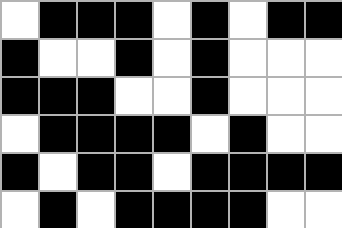[["white", "black", "black", "black", "white", "black", "white", "black", "black"], ["black", "white", "white", "black", "white", "black", "white", "white", "white"], ["black", "black", "black", "white", "white", "black", "white", "white", "white"], ["white", "black", "black", "black", "black", "white", "black", "white", "white"], ["black", "white", "black", "black", "white", "black", "black", "black", "black"], ["white", "black", "white", "black", "black", "black", "black", "white", "white"]]